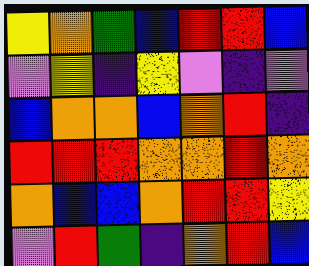[["yellow", "orange", "green", "blue", "red", "red", "blue"], ["violet", "yellow", "indigo", "yellow", "violet", "indigo", "violet"], ["blue", "orange", "orange", "blue", "orange", "red", "indigo"], ["red", "red", "red", "orange", "orange", "red", "orange"], ["orange", "blue", "blue", "orange", "red", "red", "yellow"], ["violet", "red", "green", "indigo", "orange", "red", "blue"]]